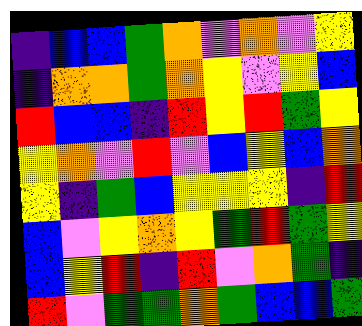[["indigo", "blue", "blue", "green", "orange", "violet", "orange", "violet", "yellow"], ["indigo", "orange", "orange", "green", "orange", "yellow", "violet", "yellow", "blue"], ["red", "blue", "blue", "indigo", "red", "yellow", "red", "green", "yellow"], ["yellow", "orange", "violet", "red", "violet", "blue", "yellow", "blue", "orange"], ["yellow", "indigo", "green", "blue", "yellow", "yellow", "yellow", "indigo", "red"], ["blue", "violet", "yellow", "orange", "yellow", "green", "red", "green", "yellow"], ["blue", "yellow", "red", "indigo", "red", "violet", "orange", "green", "indigo"], ["red", "violet", "green", "green", "orange", "green", "blue", "blue", "green"]]